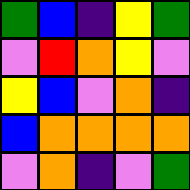[["green", "blue", "indigo", "yellow", "green"], ["violet", "red", "orange", "yellow", "violet"], ["yellow", "blue", "violet", "orange", "indigo"], ["blue", "orange", "orange", "orange", "orange"], ["violet", "orange", "indigo", "violet", "green"]]